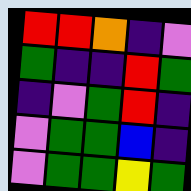[["red", "red", "orange", "indigo", "violet"], ["green", "indigo", "indigo", "red", "green"], ["indigo", "violet", "green", "red", "indigo"], ["violet", "green", "green", "blue", "indigo"], ["violet", "green", "green", "yellow", "green"]]